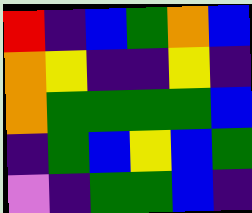[["red", "indigo", "blue", "green", "orange", "blue"], ["orange", "yellow", "indigo", "indigo", "yellow", "indigo"], ["orange", "green", "green", "green", "green", "blue"], ["indigo", "green", "blue", "yellow", "blue", "green"], ["violet", "indigo", "green", "green", "blue", "indigo"]]